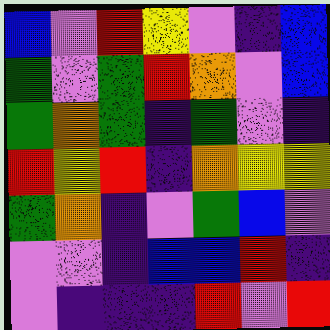[["blue", "violet", "red", "yellow", "violet", "indigo", "blue"], ["green", "violet", "green", "red", "orange", "violet", "blue"], ["green", "orange", "green", "indigo", "green", "violet", "indigo"], ["red", "yellow", "red", "indigo", "orange", "yellow", "yellow"], ["green", "orange", "indigo", "violet", "green", "blue", "violet"], ["violet", "violet", "indigo", "blue", "blue", "red", "indigo"], ["violet", "indigo", "indigo", "indigo", "red", "violet", "red"]]